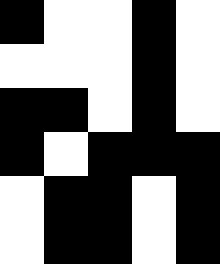[["black", "white", "white", "black", "white"], ["white", "white", "white", "black", "white"], ["black", "black", "white", "black", "white"], ["black", "white", "black", "black", "black"], ["white", "black", "black", "white", "black"], ["white", "black", "black", "white", "black"]]